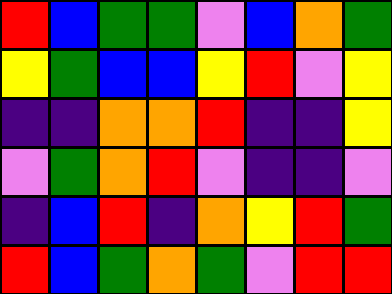[["red", "blue", "green", "green", "violet", "blue", "orange", "green"], ["yellow", "green", "blue", "blue", "yellow", "red", "violet", "yellow"], ["indigo", "indigo", "orange", "orange", "red", "indigo", "indigo", "yellow"], ["violet", "green", "orange", "red", "violet", "indigo", "indigo", "violet"], ["indigo", "blue", "red", "indigo", "orange", "yellow", "red", "green"], ["red", "blue", "green", "orange", "green", "violet", "red", "red"]]